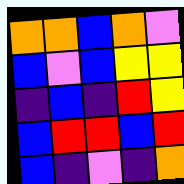[["orange", "orange", "blue", "orange", "violet"], ["blue", "violet", "blue", "yellow", "yellow"], ["indigo", "blue", "indigo", "red", "yellow"], ["blue", "red", "red", "blue", "red"], ["blue", "indigo", "violet", "indigo", "orange"]]